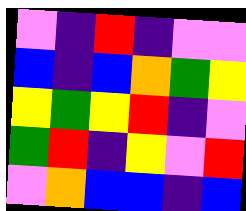[["violet", "indigo", "red", "indigo", "violet", "violet"], ["blue", "indigo", "blue", "orange", "green", "yellow"], ["yellow", "green", "yellow", "red", "indigo", "violet"], ["green", "red", "indigo", "yellow", "violet", "red"], ["violet", "orange", "blue", "blue", "indigo", "blue"]]